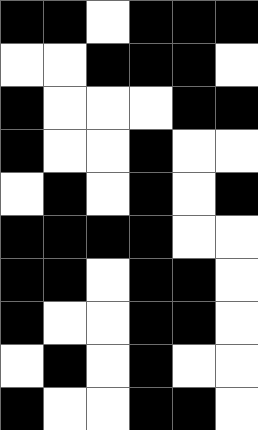[["black", "black", "white", "black", "black", "black"], ["white", "white", "black", "black", "black", "white"], ["black", "white", "white", "white", "black", "black"], ["black", "white", "white", "black", "white", "white"], ["white", "black", "white", "black", "white", "black"], ["black", "black", "black", "black", "white", "white"], ["black", "black", "white", "black", "black", "white"], ["black", "white", "white", "black", "black", "white"], ["white", "black", "white", "black", "white", "white"], ["black", "white", "white", "black", "black", "white"]]